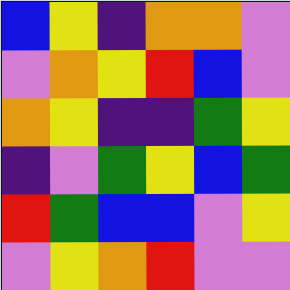[["blue", "yellow", "indigo", "orange", "orange", "violet"], ["violet", "orange", "yellow", "red", "blue", "violet"], ["orange", "yellow", "indigo", "indigo", "green", "yellow"], ["indigo", "violet", "green", "yellow", "blue", "green"], ["red", "green", "blue", "blue", "violet", "yellow"], ["violet", "yellow", "orange", "red", "violet", "violet"]]